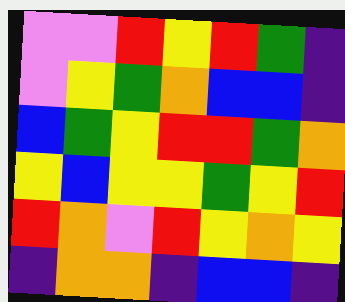[["violet", "violet", "red", "yellow", "red", "green", "indigo"], ["violet", "yellow", "green", "orange", "blue", "blue", "indigo"], ["blue", "green", "yellow", "red", "red", "green", "orange"], ["yellow", "blue", "yellow", "yellow", "green", "yellow", "red"], ["red", "orange", "violet", "red", "yellow", "orange", "yellow"], ["indigo", "orange", "orange", "indigo", "blue", "blue", "indigo"]]